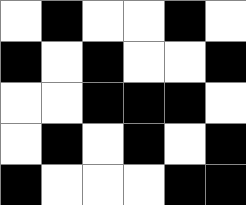[["white", "black", "white", "white", "black", "white"], ["black", "white", "black", "white", "white", "black"], ["white", "white", "black", "black", "black", "white"], ["white", "black", "white", "black", "white", "black"], ["black", "white", "white", "white", "black", "black"]]